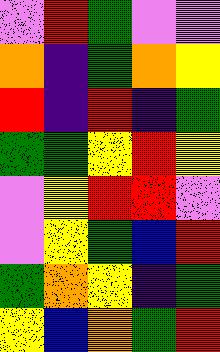[["violet", "red", "green", "violet", "violet"], ["orange", "indigo", "green", "orange", "yellow"], ["red", "indigo", "red", "indigo", "green"], ["green", "green", "yellow", "red", "yellow"], ["violet", "yellow", "red", "red", "violet"], ["violet", "yellow", "green", "blue", "red"], ["green", "orange", "yellow", "indigo", "green"], ["yellow", "blue", "orange", "green", "red"]]